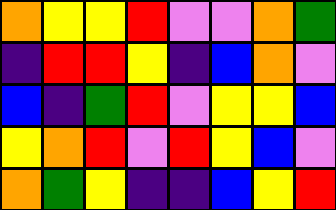[["orange", "yellow", "yellow", "red", "violet", "violet", "orange", "green"], ["indigo", "red", "red", "yellow", "indigo", "blue", "orange", "violet"], ["blue", "indigo", "green", "red", "violet", "yellow", "yellow", "blue"], ["yellow", "orange", "red", "violet", "red", "yellow", "blue", "violet"], ["orange", "green", "yellow", "indigo", "indigo", "blue", "yellow", "red"]]